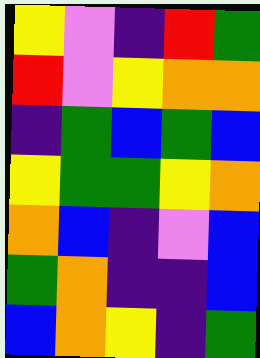[["yellow", "violet", "indigo", "red", "green"], ["red", "violet", "yellow", "orange", "orange"], ["indigo", "green", "blue", "green", "blue"], ["yellow", "green", "green", "yellow", "orange"], ["orange", "blue", "indigo", "violet", "blue"], ["green", "orange", "indigo", "indigo", "blue"], ["blue", "orange", "yellow", "indigo", "green"]]